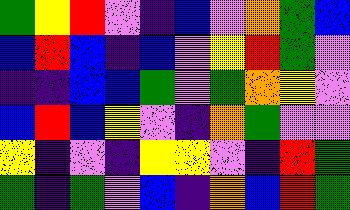[["green", "yellow", "red", "violet", "indigo", "blue", "violet", "orange", "green", "blue"], ["blue", "red", "blue", "indigo", "blue", "violet", "yellow", "red", "green", "violet"], ["indigo", "indigo", "blue", "blue", "green", "violet", "green", "orange", "yellow", "violet"], ["blue", "red", "blue", "yellow", "violet", "indigo", "orange", "green", "violet", "violet"], ["yellow", "indigo", "violet", "indigo", "yellow", "yellow", "violet", "indigo", "red", "green"], ["green", "indigo", "green", "violet", "blue", "indigo", "orange", "blue", "red", "green"]]